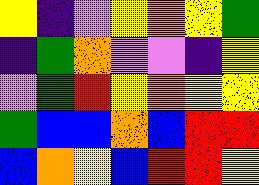[["yellow", "indigo", "violet", "yellow", "orange", "yellow", "green"], ["indigo", "green", "orange", "violet", "violet", "indigo", "yellow"], ["violet", "green", "red", "yellow", "orange", "yellow", "yellow"], ["green", "blue", "blue", "orange", "blue", "red", "red"], ["blue", "orange", "yellow", "blue", "red", "red", "yellow"]]